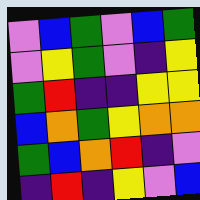[["violet", "blue", "green", "violet", "blue", "green"], ["violet", "yellow", "green", "violet", "indigo", "yellow"], ["green", "red", "indigo", "indigo", "yellow", "yellow"], ["blue", "orange", "green", "yellow", "orange", "orange"], ["green", "blue", "orange", "red", "indigo", "violet"], ["indigo", "red", "indigo", "yellow", "violet", "blue"]]